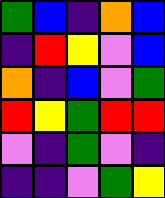[["green", "blue", "indigo", "orange", "blue"], ["indigo", "red", "yellow", "violet", "blue"], ["orange", "indigo", "blue", "violet", "green"], ["red", "yellow", "green", "red", "red"], ["violet", "indigo", "green", "violet", "indigo"], ["indigo", "indigo", "violet", "green", "yellow"]]